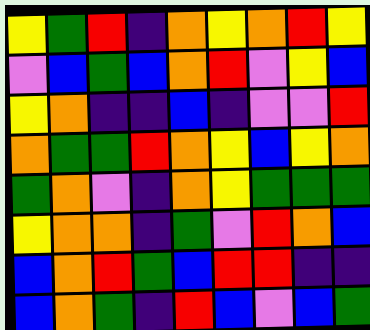[["yellow", "green", "red", "indigo", "orange", "yellow", "orange", "red", "yellow"], ["violet", "blue", "green", "blue", "orange", "red", "violet", "yellow", "blue"], ["yellow", "orange", "indigo", "indigo", "blue", "indigo", "violet", "violet", "red"], ["orange", "green", "green", "red", "orange", "yellow", "blue", "yellow", "orange"], ["green", "orange", "violet", "indigo", "orange", "yellow", "green", "green", "green"], ["yellow", "orange", "orange", "indigo", "green", "violet", "red", "orange", "blue"], ["blue", "orange", "red", "green", "blue", "red", "red", "indigo", "indigo"], ["blue", "orange", "green", "indigo", "red", "blue", "violet", "blue", "green"]]